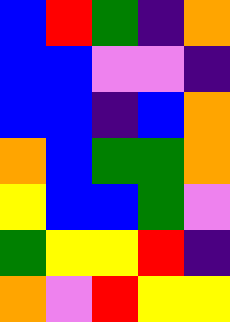[["blue", "red", "green", "indigo", "orange"], ["blue", "blue", "violet", "violet", "indigo"], ["blue", "blue", "indigo", "blue", "orange"], ["orange", "blue", "green", "green", "orange"], ["yellow", "blue", "blue", "green", "violet"], ["green", "yellow", "yellow", "red", "indigo"], ["orange", "violet", "red", "yellow", "yellow"]]